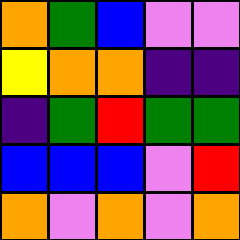[["orange", "green", "blue", "violet", "violet"], ["yellow", "orange", "orange", "indigo", "indigo"], ["indigo", "green", "red", "green", "green"], ["blue", "blue", "blue", "violet", "red"], ["orange", "violet", "orange", "violet", "orange"]]